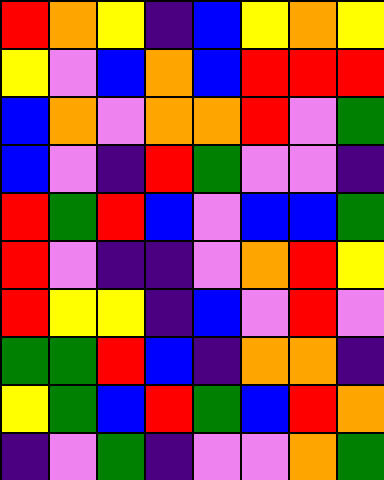[["red", "orange", "yellow", "indigo", "blue", "yellow", "orange", "yellow"], ["yellow", "violet", "blue", "orange", "blue", "red", "red", "red"], ["blue", "orange", "violet", "orange", "orange", "red", "violet", "green"], ["blue", "violet", "indigo", "red", "green", "violet", "violet", "indigo"], ["red", "green", "red", "blue", "violet", "blue", "blue", "green"], ["red", "violet", "indigo", "indigo", "violet", "orange", "red", "yellow"], ["red", "yellow", "yellow", "indigo", "blue", "violet", "red", "violet"], ["green", "green", "red", "blue", "indigo", "orange", "orange", "indigo"], ["yellow", "green", "blue", "red", "green", "blue", "red", "orange"], ["indigo", "violet", "green", "indigo", "violet", "violet", "orange", "green"]]